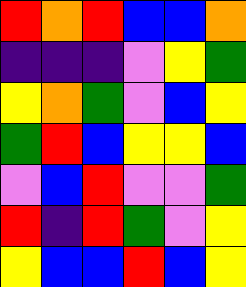[["red", "orange", "red", "blue", "blue", "orange"], ["indigo", "indigo", "indigo", "violet", "yellow", "green"], ["yellow", "orange", "green", "violet", "blue", "yellow"], ["green", "red", "blue", "yellow", "yellow", "blue"], ["violet", "blue", "red", "violet", "violet", "green"], ["red", "indigo", "red", "green", "violet", "yellow"], ["yellow", "blue", "blue", "red", "blue", "yellow"]]